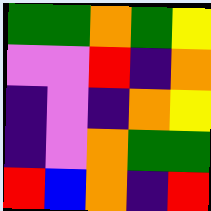[["green", "green", "orange", "green", "yellow"], ["violet", "violet", "red", "indigo", "orange"], ["indigo", "violet", "indigo", "orange", "yellow"], ["indigo", "violet", "orange", "green", "green"], ["red", "blue", "orange", "indigo", "red"]]